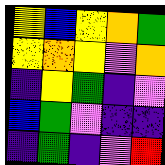[["yellow", "blue", "yellow", "orange", "green"], ["yellow", "orange", "yellow", "violet", "orange"], ["indigo", "yellow", "green", "indigo", "violet"], ["blue", "green", "violet", "indigo", "indigo"], ["indigo", "green", "indigo", "violet", "red"]]